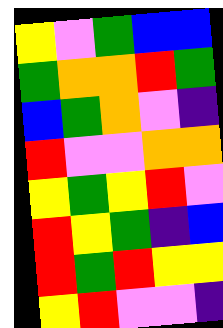[["yellow", "violet", "green", "blue", "blue"], ["green", "orange", "orange", "red", "green"], ["blue", "green", "orange", "violet", "indigo"], ["red", "violet", "violet", "orange", "orange"], ["yellow", "green", "yellow", "red", "violet"], ["red", "yellow", "green", "indigo", "blue"], ["red", "green", "red", "yellow", "yellow"], ["yellow", "red", "violet", "violet", "indigo"]]